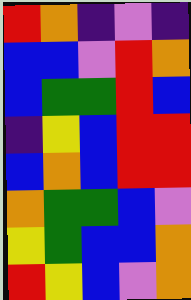[["red", "orange", "indigo", "violet", "indigo"], ["blue", "blue", "violet", "red", "orange"], ["blue", "green", "green", "red", "blue"], ["indigo", "yellow", "blue", "red", "red"], ["blue", "orange", "blue", "red", "red"], ["orange", "green", "green", "blue", "violet"], ["yellow", "green", "blue", "blue", "orange"], ["red", "yellow", "blue", "violet", "orange"]]